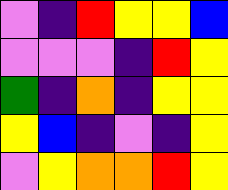[["violet", "indigo", "red", "yellow", "yellow", "blue"], ["violet", "violet", "violet", "indigo", "red", "yellow"], ["green", "indigo", "orange", "indigo", "yellow", "yellow"], ["yellow", "blue", "indigo", "violet", "indigo", "yellow"], ["violet", "yellow", "orange", "orange", "red", "yellow"]]